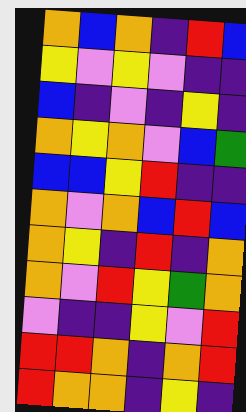[["orange", "blue", "orange", "indigo", "red", "blue"], ["yellow", "violet", "yellow", "violet", "indigo", "indigo"], ["blue", "indigo", "violet", "indigo", "yellow", "indigo"], ["orange", "yellow", "orange", "violet", "blue", "green"], ["blue", "blue", "yellow", "red", "indigo", "indigo"], ["orange", "violet", "orange", "blue", "red", "blue"], ["orange", "yellow", "indigo", "red", "indigo", "orange"], ["orange", "violet", "red", "yellow", "green", "orange"], ["violet", "indigo", "indigo", "yellow", "violet", "red"], ["red", "red", "orange", "indigo", "orange", "red"], ["red", "orange", "orange", "indigo", "yellow", "indigo"]]